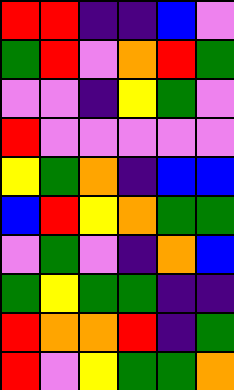[["red", "red", "indigo", "indigo", "blue", "violet"], ["green", "red", "violet", "orange", "red", "green"], ["violet", "violet", "indigo", "yellow", "green", "violet"], ["red", "violet", "violet", "violet", "violet", "violet"], ["yellow", "green", "orange", "indigo", "blue", "blue"], ["blue", "red", "yellow", "orange", "green", "green"], ["violet", "green", "violet", "indigo", "orange", "blue"], ["green", "yellow", "green", "green", "indigo", "indigo"], ["red", "orange", "orange", "red", "indigo", "green"], ["red", "violet", "yellow", "green", "green", "orange"]]